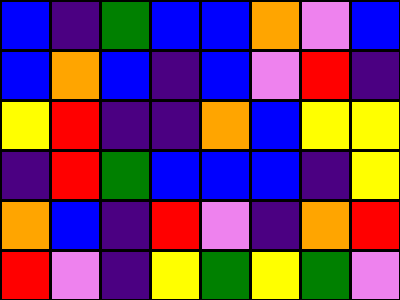[["blue", "indigo", "green", "blue", "blue", "orange", "violet", "blue"], ["blue", "orange", "blue", "indigo", "blue", "violet", "red", "indigo"], ["yellow", "red", "indigo", "indigo", "orange", "blue", "yellow", "yellow"], ["indigo", "red", "green", "blue", "blue", "blue", "indigo", "yellow"], ["orange", "blue", "indigo", "red", "violet", "indigo", "orange", "red"], ["red", "violet", "indigo", "yellow", "green", "yellow", "green", "violet"]]